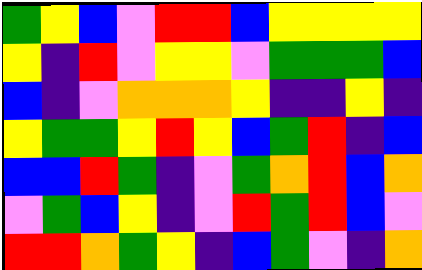[["green", "yellow", "blue", "violet", "red", "red", "blue", "yellow", "yellow", "yellow", "yellow"], ["yellow", "indigo", "red", "violet", "yellow", "yellow", "violet", "green", "green", "green", "blue"], ["blue", "indigo", "violet", "orange", "orange", "orange", "yellow", "indigo", "indigo", "yellow", "indigo"], ["yellow", "green", "green", "yellow", "red", "yellow", "blue", "green", "red", "indigo", "blue"], ["blue", "blue", "red", "green", "indigo", "violet", "green", "orange", "red", "blue", "orange"], ["violet", "green", "blue", "yellow", "indigo", "violet", "red", "green", "red", "blue", "violet"], ["red", "red", "orange", "green", "yellow", "indigo", "blue", "green", "violet", "indigo", "orange"]]